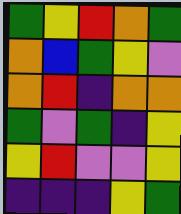[["green", "yellow", "red", "orange", "green"], ["orange", "blue", "green", "yellow", "violet"], ["orange", "red", "indigo", "orange", "orange"], ["green", "violet", "green", "indigo", "yellow"], ["yellow", "red", "violet", "violet", "yellow"], ["indigo", "indigo", "indigo", "yellow", "green"]]